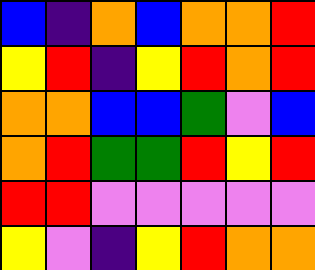[["blue", "indigo", "orange", "blue", "orange", "orange", "red"], ["yellow", "red", "indigo", "yellow", "red", "orange", "red"], ["orange", "orange", "blue", "blue", "green", "violet", "blue"], ["orange", "red", "green", "green", "red", "yellow", "red"], ["red", "red", "violet", "violet", "violet", "violet", "violet"], ["yellow", "violet", "indigo", "yellow", "red", "orange", "orange"]]